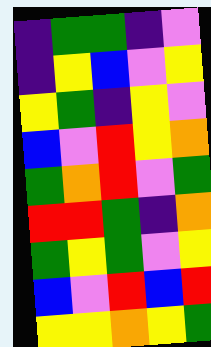[["indigo", "green", "green", "indigo", "violet"], ["indigo", "yellow", "blue", "violet", "yellow"], ["yellow", "green", "indigo", "yellow", "violet"], ["blue", "violet", "red", "yellow", "orange"], ["green", "orange", "red", "violet", "green"], ["red", "red", "green", "indigo", "orange"], ["green", "yellow", "green", "violet", "yellow"], ["blue", "violet", "red", "blue", "red"], ["yellow", "yellow", "orange", "yellow", "green"]]